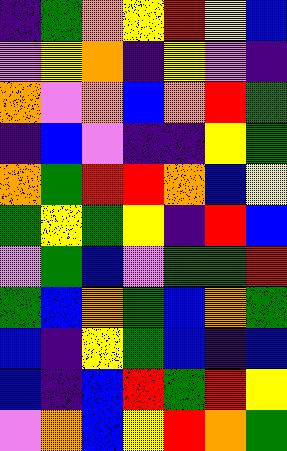[["indigo", "green", "orange", "yellow", "red", "yellow", "blue"], ["violet", "yellow", "orange", "indigo", "yellow", "violet", "indigo"], ["orange", "violet", "orange", "blue", "orange", "red", "green"], ["indigo", "blue", "violet", "indigo", "indigo", "yellow", "green"], ["orange", "green", "red", "red", "orange", "blue", "yellow"], ["green", "yellow", "green", "yellow", "indigo", "red", "blue"], ["violet", "green", "blue", "violet", "green", "green", "red"], ["green", "blue", "orange", "green", "blue", "orange", "green"], ["blue", "indigo", "yellow", "green", "blue", "indigo", "blue"], ["blue", "indigo", "blue", "red", "green", "red", "yellow"], ["violet", "orange", "blue", "yellow", "red", "orange", "green"]]